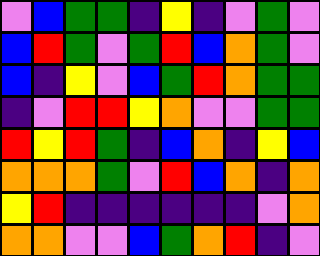[["violet", "blue", "green", "green", "indigo", "yellow", "indigo", "violet", "green", "violet"], ["blue", "red", "green", "violet", "green", "red", "blue", "orange", "green", "violet"], ["blue", "indigo", "yellow", "violet", "blue", "green", "red", "orange", "green", "green"], ["indigo", "violet", "red", "red", "yellow", "orange", "violet", "violet", "green", "green"], ["red", "yellow", "red", "green", "indigo", "blue", "orange", "indigo", "yellow", "blue"], ["orange", "orange", "orange", "green", "violet", "red", "blue", "orange", "indigo", "orange"], ["yellow", "red", "indigo", "indigo", "indigo", "indigo", "indigo", "indigo", "violet", "orange"], ["orange", "orange", "violet", "violet", "blue", "green", "orange", "red", "indigo", "violet"]]